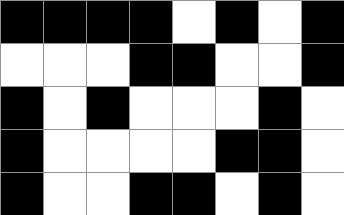[["black", "black", "black", "black", "white", "black", "white", "black"], ["white", "white", "white", "black", "black", "white", "white", "black"], ["black", "white", "black", "white", "white", "white", "black", "white"], ["black", "white", "white", "white", "white", "black", "black", "white"], ["black", "white", "white", "black", "black", "white", "black", "white"]]